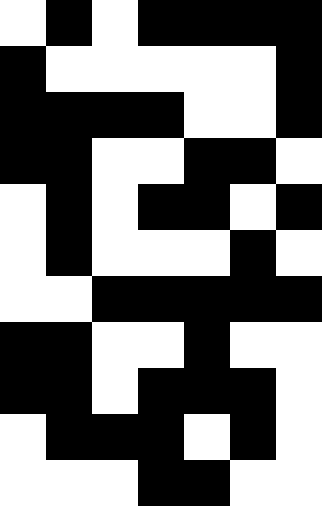[["white", "black", "white", "black", "black", "black", "black"], ["black", "white", "white", "white", "white", "white", "black"], ["black", "black", "black", "black", "white", "white", "black"], ["black", "black", "white", "white", "black", "black", "white"], ["white", "black", "white", "black", "black", "white", "black"], ["white", "black", "white", "white", "white", "black", "white"], ["white", "white", "black", "black", "black", "black", "black"], ["black", "black", "white", "white", "black", "white", "white"], ["black", "black", "white", "black", "black", "black", "white"], ["white", "black", "black", "black", "white", "black", "white"], ["white", "white", "white", "black", "black", "white", "white"]]